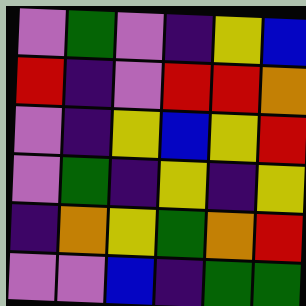[["violet", "green", "violet", "indigo", "yellow", "blue"], ["red", "indigo", "violet", "red", "red", "orange"], ["violet", "indigo", "yellow", "blue", "yellow", "red"], ["violet", "green", "indigo", "yellow", "indigo", "yellow"], ["indigo", "orange", "yellow", "green", "orange", "red"], ["violet", "violet", "blue", "indigo", "green", "green"]]